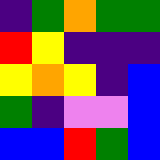[["indigo", "green", "orange", "green", "green"], ["red", "yellow", "indigo", "indigo", "indigo"], ["yellow", "orange", "yellow", "indigo", "blue"], ["green", "indigo", "violet", "violet", "blue"], ["blue", "blue", "red", "green", "blue"]]